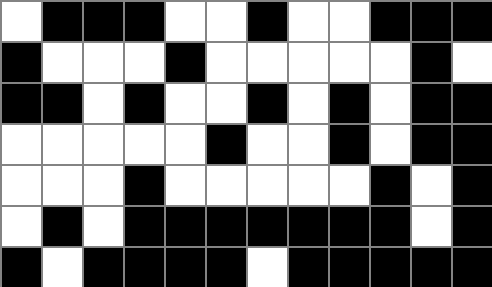[["white", "black", "black", "black", "white", "white", "black", "white", "white", "black", "black", "black"], ["black", "white", "white", "white", "black", "white", "white", "white", "white", "white", "black", "white"], ["black", "black", "white", "black", "white", "white", "black", "white", "black", "white", "black", "black"], ["white", "white", "white", "white", "white", "black", "white", "white", "black", "white", "black", "black"], ["white", "white", "white", "black", "white", "white", "white", "white", "white", "black", "white", "black"], ["white", "black", "white", "black", "black", "black", "black", "black", "black", "black", "white", "black"], ["black", "white", "black", "black", "black", "black", "white", "black", "black", "black", "black", "black"]]